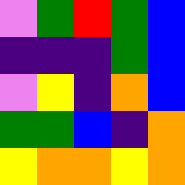[["violet", "green", "red", "green", "blue"], ["indigo", "indigo", "indigo", "green", "blue"], ["violet", "yellow", "indigo", "orange", "blue"], ["green", "green", "blue", "indigo", "orange"], ["yellow", "orange", "orange", "yellow", "orange"]]